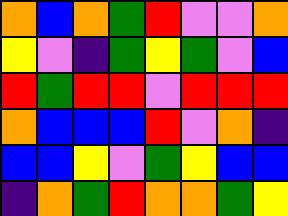[["orange", "blue", "orange", "green", "red", "violet", "violet", "orange"], ["yellow", "violet", "indigo", "green", "yellow", "green", "violet", "blue"], ["red", "green", "red", "red", "violet", "red", "red", "red"], ["orange", "blue", "blue", "blue", "red", "violet", "orange", "indigo"], ["blue", "blue", "yellow", "violet", "green", "yellow", "blue", "blue"], ["indigo", "orange", "green", "red", "orange", "orange", "green", "yellow"]]